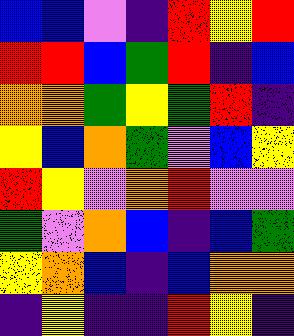[["blue", "blue", "violet", "indigo", "red", "yellow", "red"], ["red", "red", "blue", "green", "red", "indigo", "blue"], ["orange", "orange", "green", "yellow", "green", "red", "indigo"], ["yellow", "blue", "orange", "green", "violet", "blue", "yellow"], ["red", "yellow", "violet", "orange", "red", "violet", "violet"], ["green", "violet", "orange", "blue", "indigo", "blue", "green"], ["yellow", "orange", "blue", "indigo", "blue", "orange", "orange"], ["indigo", "yellow", "indigo", "indigo", "red", "yellow", "indigo"]]